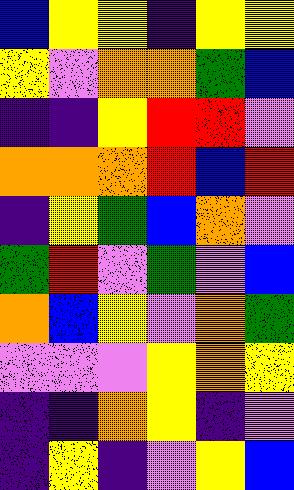[["blue", "yellow", "yellow", "indigo", "yellow", "yellow"], ["yellow", "violet", "orange", "orange", "green", "blue"], ["indigo", "indigo", "yellow", "red", "red", "violet"], ["orange", "orange", "orange", "red", "blue", "red"], ["indigo", "yellow", "green", "blue", "orange", "violet"], ["green", "red", "violet", "green", "violet", "blue"], ["orange", "blue", "yellow", "violet", "orange", "green"], ["violet", "violet", "violet", "yellow", "orange", "yellow"], ["indigo", "indigo", "orange", "yellow", "indigo", "violet"], ["indigo", "yellow", "indigo", "violet", "yellow", "blue"]]